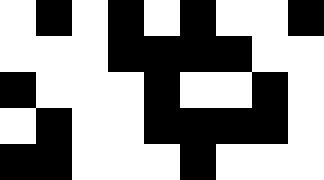[["white", "black", "white", "black", "white", "black", "white", "white", "black"], ["white", "white", "white", "black", "black", "black", "black", "white", "white"], ["black", "white", "white", "white", "black", "white", "white", "black", "white"], ["white", "black", "white", "white", "black", "black", "black", "black", "white"], ["black", "black", "white", "white", "white", "black", "white", "white", "white"]]